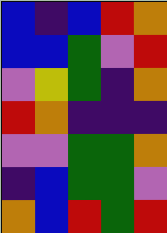[["blue", "indigo", "blue", "red", "orange"], ["blue", "blue", "green", "violet", "red"], ["violet", "yellow", "green", "indigo", "orange"], ["red", "orange", "indigo", "indigo", "indigo"], ["violet", "violet", "green", "green", "orange"], ["indigo", "blue", "green", "green", "violet"], ["orange", "blue", "red", "green", "red"]]